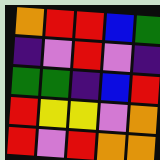[["orange", "red", "red", "blue", "green"], ["indigo", "violet", "red", "violet", "indigo"], ["green", "green", "indigo", "blue", "red"], ["red", "yellow", "yellow", "violet", "orange"], ["red", "violet", "red", "orange", "orange"]]